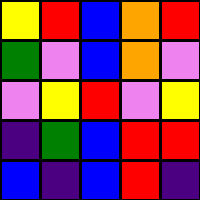[["yellow", "red", "blue", "orange", "red"], ["green", "violet", "blue", "orange", "violet"], ["violet", "yellow", "red", "violet", "yellow"], ["indigo", "green", "blue", "red", "red"], ["blue", "indigo", "blue", "red", "indigo"]]